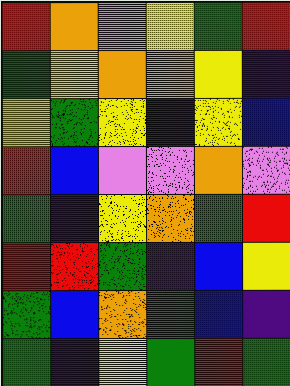[["red", "orange", "violet", "yellow", "green", "red"], ["green", "yellow", "orange", "orange", "yellow", "indigo"], ["yellow", "green", "yellow", "indigo", "yellow", "blue"], ["red", "blue", "violet", "violet", "orange", "violet"], ["green", "indigo", "yellow", "orange", "green", "red"], ["red", "red", "green", "indigo", "blue", "yellow"], ["green", "blue", "orange", "green", "blue", "indigo"], ["green", "indigo", "yellow", "green", "red", "green"]]